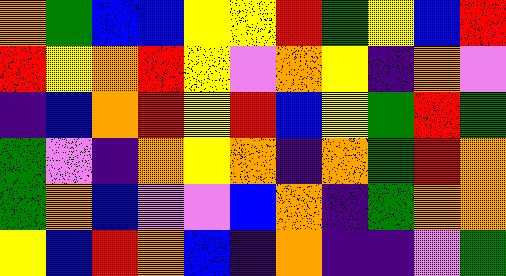[["orange", "green", "blue", "blue", "yellow", "yellow", "red", "green", "yellow", "blue", "red"], ["red", "yellow", "orange", "red", "yellow", "violet", "orange", "yellow", "indigo", "orange", "violet"], ["indigo", "blue", "orange", "red", "yellow", "red", "blue", "yellow", "green", "red", "green"], ["green", "violet", "indigo", "orange", "yellow", "orange", "indigo", "orange", "green", "red", "orange"], ["green", "orange", "blue", "violet", "violet", "blue", "orange", "indigo", "green", "orange", "orange"], ["yellow", "blue", "red", "orange", "blue", "indigo", "orange", "indigo", "indigo", "violet", "green"]]